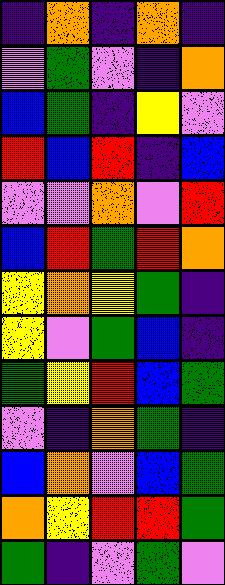[["indigo", "orange", "indigo", "orange", "indigo"], ["violet", "green", "violet", "indigo", "orange"], ["blue", "green", "indigo", "yellow", "violet"], ["red", "blue", "red", "indigo", "blue"], ["violet", "violet", "orange", "violet", "red"], ["blue", "red", "green", "red", "orange"], ["yellow", "orange", "yellow", "green", "indigo"], ["yellow", "violet", "green", "blue", "indigo"], ["green", "yellow", "red", "blue", "green"], ["violet", "indigo", "orange", "green", "indigo"], ["blue", "orange", "violet", "blue", "green"], ["orange", "yellow", "red", "red", "green"], ["green", "indigo", "violet", "green", "violet"]]